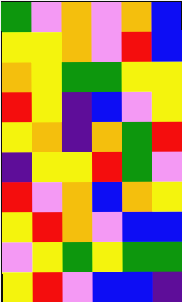[["green", "violet", "orange", "violet", "orange", "blue"], ["yellow", "yellow", "orange", "violet", "red", "blue"], ["orange", "yellow", "green", "green", "yellow", "yellow"], ["red", "yellow", "indigo", "blue", "violet", "yellow"], ["yellow", "orange", "indigo", "orange", "green", "red"], ["indigo", "yellow", "yellow", "red", "green", "violet"], ["red", "violet", "orange", "blue", "orange", "yellow"], ["yellow", "red", "orange", "violet", "blue", "blue"], ["violet", "yellow", "green", "yellow", "green", "green"], ["yellow", "red", "violet", "blue", "blue", "indigo"]]